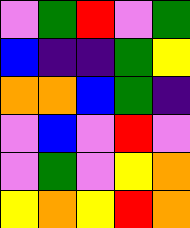[["violet", "green", "red", "violet", "green"], ["blue", "indigo", "indigo", "green", "yellow"], ["orange", "orange", "blue", "green", "indigo"], ["violet", "blue", "violet", "red", "violet"], ["violet", "green", "violet", "yellow", "orange"], ["yellow", "orange", "yellow", "red", "orange"]]